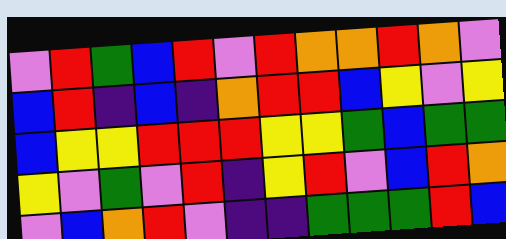[["violet", "red", "green", "blue", "red", "violet", "red", "orange", "orange", "red", "orange", "violet"], ["blue", "red", "indigo", "blue", "indigo", "orange", "red", "red", "blue", "yellow", "violet", "yellow"], ["blue", "yellow", "yellow", "red", "red", "red", "yellow", "yellow", "green", "blue", "green", "green"], ["yellow", "violet", "green", "violet", "red", "indigo", "yellow", "red", "violet", "blue", "red", "orange"], ["violet", "blue", "orange", "red", "violet", "indigo", "indigo", "green", "green", "green", "red", "blue"]]